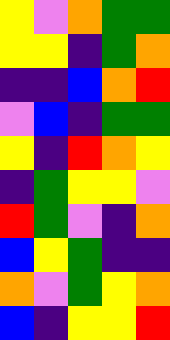[["yellow", "violet", "orange", "green", "green"], ["yellow", "yellow", "indigo", "green", "orange"], ["indigo", "indigo", "blue", "orange", "red"], ["violet", "blue", "indigo", "green", "green"], ["yellow", "indigo", "red", "orange", "yellow"], ["indigo", "green", "yellow", "yellow", "violet"], ["red", "green", "violet", "indigo", "orange"], ["blue", "yellow", "green", "indigo", "indigo"], ["orange", "violet", "green", "yellow", "orange"], ["blue", "indigo", "yellow", "yellow", "red"]]